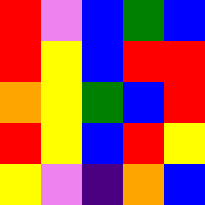[["red", "violet", "blue", "green", "blue"], ["red", "yellow", "blue", "red", "red"], ["orange", "yellow", "green", "blue", "red"], ["red", "yellow", "blue", "red", "yellow"], ["yellow", "violet", "indigo", "orange", "blue"]]